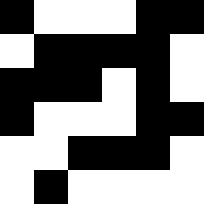[["black", "white", "white", "white", "black", "black"], ["white", "black", "black", "black", "black", "white"], ["black", "black", "black", "white", "black", "white"], ["black", "white", "white", "white", "black", "black"], ["white", "white", "black", "black", "black", "white"], ["white", "black", "white", "white", "white", "white"]]